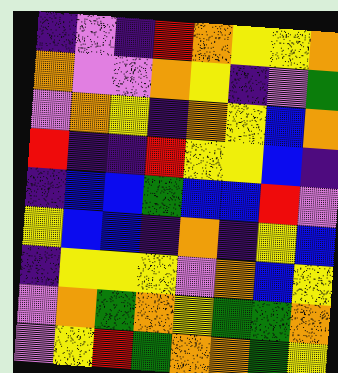[["indigo", "violet", "indigo", "red", "orange", "yellow", "yellow", "orange"], ["orange", "violet", "violet", "orange", "yellow", "indigo", "violet", "green"], ["violet", "orange", "yellow", "indigo", "orange", "yellow", "blue", "orange"], ["red", "indigo", "indigo", "red", "yellow", "yellow", "blue", "indigo"], ["indigo", "blue", "blue", "green", "blue", "blue", "red", "violet"], ["yellow", "blue", "blue", "indigo", "orange", "indigo", "yellow", "blue"], ["indigo", "yellow", "yellow", "yellow", "violet", "orange", "blue", "yellow"], ["violet", "orange", "green", "orange", "yellow", "green", "green", "orange"], ["violet", "yellow", "red", "green", "orange", "orange", "green", "yellow"]]